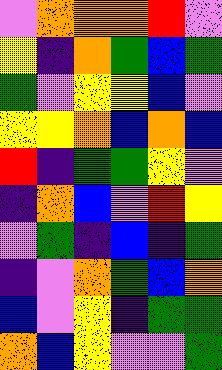[["violet", "orange", "orange", "orange", "red", "violet"], ["yellow", "indigo", "orange", "green", "blue", "green"], ["green", "violet", "yellow", "yellow", "blue", "violet"], ["yellow", "yellow", "orange", "blue", "orange", "blue"], ["red", "indigo", "green", "green", "yellow", "violet"], ["indigo", "orange", "blue", "violet", "red", "yellow"], ["violet", "green", "indigo", "blue", "indigo", "green"], ["indigo", "violet", "orange", "green", "blue", "orange"], ["blue", "violet", "yellow", "indigo", "green", "green"], ["orange", "blue", "yellow", "violet", "violet", "green"]]